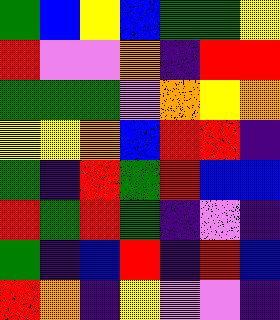[["green", "blue", "yellow", "blue", "green", "green", "yellow"], ["red", "violet", "violet", "orange", "indigo", "red", "red"], ["green", "green", "green", "violet", "orange", "yellow", "orange"], ["yellow", "yellow", "orange", "blue", "red", "red", "indigo"], ["green", "indigo", "red", "green", "red", "blue", "blue"], ["red", "green", "red", "green", "indigo", "violet", "indigo"], ["green", "indigo", "blue", "red", "indigo", "red", "blue"], ["red", "orange", "indigo", "yellow", "violet", "violet", "indigo"]]